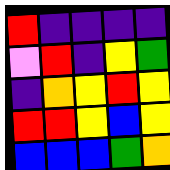[["red", "indigo", "indigo", "indigo", "indigo"], ["violet", "red", "indigo", "yellow", "green"], ["indigo", "orange", "yellow", "red", "yellow"], ["red", "red", "yellow", "blue", "yellow"], ["blue", "blue", "blue", "green", "orange"]]